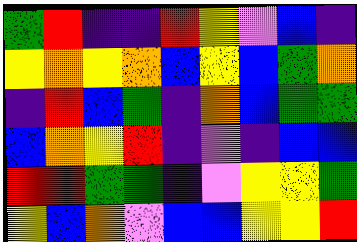[["green", "red", "indigo", "indigo", "red", "yellow", "violet", "blue", "indigo"], ["yellow", "orange", "yellow", "orange", "blue", "yellow", "blue", "green", "orange"], ["indigo", "red", "blue", "green", "indigo", "orange", "blue", "green", "green"], ["blue", "orange", "yellow", "red", "indigo", "violet", "indigo", "blue", "blue"], ["red", "red", "green", "green", "indigo", "violet", "yellow", "yellow", "green"], ["yellow", "blue", "orange", "violet", "blue", "blue", "yellow", "yellow", "red"]]